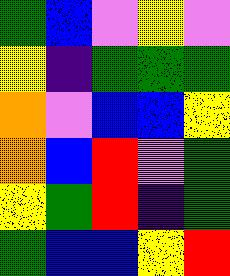[["green", "blue", "violet", "yellow", "violet"], ["yellow", "indigo", "green", "green", "green"], ["orange", "violet", "blue", "blue", "yellow"], ["orange", "blue", "red", "violet", "green"], ["yellow", "green", "red", "indigo", "green"], ["green", "blue", "blue", "yellow", "red"]]